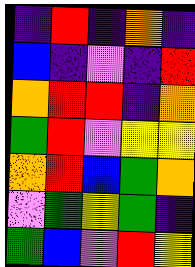[["indigo", "red", "indigo", "orange", "indigo"], ["blue", "indigo", "violet", "indigo", "red"], ["orange", "red", "red", "indigo", "orange"], ["green", "red", "violet", "yellow", "yellow"], ["orange", "red", "blue", "green", "orange"], ["violet", "green", "yellow", "green", "indigo"], ["green", "blue", "violet", "red", "yellow"]]